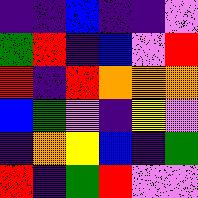[["indigo", "indigo", "blue", "indigo", "indigo", "violet"], ["green", "red", "indigo", "blue", "violet", "red"], ["red", "indigo", "red", "orange", "orange", "orange"], ["blue", "green", "violet", "indigo", "yellow", "violet"], ["indigo", "orange", "yellow", "blue", "indigo", "green"], ["red", "indigo", "green", "red", "violet", "violet"]]